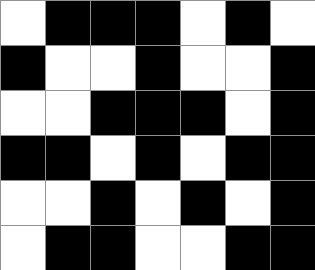[["white", "black", "black", "black", "white", "black", "white"], ["black", "white", "white", "black", "white", "white", "black"], ["white", "white", "black", "black", "black", "white", "black"], ["black", "black", "white", "black", "white", "black", "black"], ["white", "white", "black", "white", "black", "white", "black"], ["white", "black", "black", "white", "white", "black", "black"]]